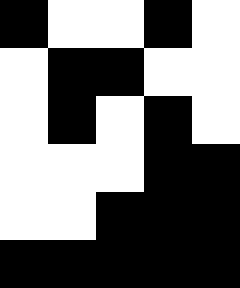[["black", "white", "white", "black", "white"], ["white", "black", "black", "white", "white"], ["white", "black", "white", "black", "white"], ["white", "white", "white", "black", "black"], ["white", "white", "black", "black", "black"], ["black", "black", "black", "black", "black"]]